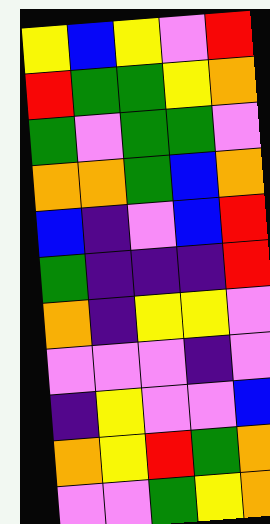[["yellow", "blue", "yellow", "violet", "red"], ["red", "green", "green", "yellow", "orange"], ["green", "violet", "green", "green", "violet"], ["orange", "orange", "green", "blue", "orange"], ["blue", "indigo", "violet", "blue", "red"], ["green", "indigo", "indigo", "indigo", "red"], ["orange", "indigo", "yellow", "yellow", "violet"], ["violet", "violet", "violet", "indigo", "violet"], ["indigo", "yellow", "violet", "violet", "blue"], ["orange", "yellow", "red", "green", "orange"], ["violet", "violet", "green", "yellow", "orange"]]